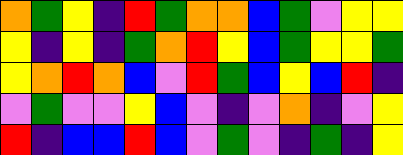[["orange", "green", "yellow", "indigo", "red", "green", "orange", "orange", "blue", "green", "violet", "yellow", "yellow"], ["yellow", "indigo", "yellow", "indigo", "green", "orange", "red", "yellow", "blue", "green", "yellow", "yellow", "green"], ["yellow", "orange", "red", "orange", "blue", "violet", "red", "green", "blue", "yellow", "blue", "red", "indigo"], ["violet", "green", "violet", "violet", "yellow", "blue", "violet", "indigo", "violet", "orange", "indigo", "violet", "yellow"], ["red", "indigo", "blue", "blue", "red", "blue", "violet", "green", "violet", "indigo", "green", "indigo", "yellow"]]